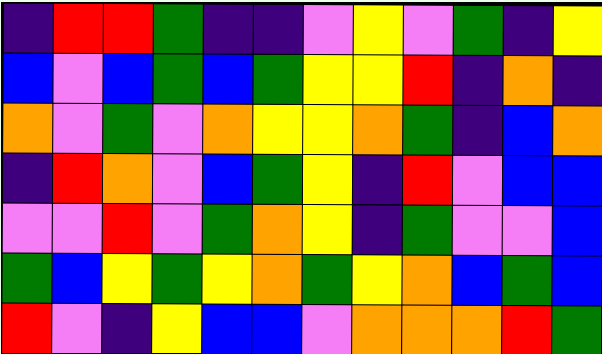[["indigo", "red", "red", "green", "indigo", "indigo", "violet", "yellow", "violet", "green", "indigo", "yellow"], ["blue", "violet", "blue", "green", "blue", "green", "yellow", "yellow", "red", "indigo", "orange", "indigo"], ["orange", "violet", "green", "violet", "orange", "yellow", "yellow", "orange", "green", "indigo", "blue", "orange"], ["indigo", "red", "orange", "violet", "blue", "green", "yellow", "indigo", "red", "violet", "blue", "blue"], ["violet", "violet", "red", "violet", "green", "orange", "yellow", "indigo", "green", "violet", "violet", "blue"], ["green", "blue", "yellow", "green", "yellow", "orange", "green", "yellow", "orange", "blue", "green", "blue"], ["red", "violet", "indigo", "yellow", "blue", "blue", "violet", "orange", "orange", "orange", "red", "green"]]